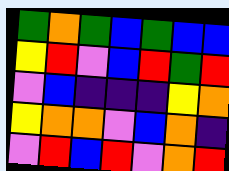[["green", "orange", "green", "blue", "green", "blue", "blue"], ["yellow", "red", "violet", "blue", "red", "green", "red"], ["violet", "blue", "indigo", "indigo", "indigo", "yellow", "orange"], ["yellow", "orange", "orange", "violet", "blue", "orange", "indigo"], ["violet", "red", "blue", "red", "violet", "orange", "red"]]